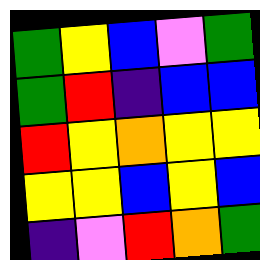[["green", "yellow", "blue", "violet", "green"], ["green", "red", "indigo", "blue", "blue"], ["red", "yellow", "orange", "yellow", "yellow"], ["yellow", "yellow", "blue", "yellow", "blue"], ["indigo", "violet", "red", "orange", "green"]]